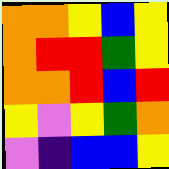[["orange", "orange", "yellow", "blue", "yellow"], ["orange", "red", "red", "green", "yellow"], ["orange", "orange", "red", "blue", "red"], ["yellow", "violet", "yellow", "green", "orange"], ["violet", "indigo", "blue", "blue", "yellow"]]